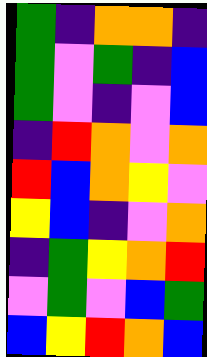[["green", "indigo", "orange", "orange", "indigo"], ["green", "violet", "green", "indigo", "blue"], ["green", "violet", "indigo", "violet", "blue"], ["indigo", "red", "orange", "violet", "orange"], ["red", "blue", "orange", "yellow", "violet"], ["yellow", "blue", "indigo", "violet", "orange"], ["indigo", "green", "yellow", "orange", "red"], ["violet", "green", "violet", "blue", "green"], ["blue", "yellow", "red", "orange", "blue"]]